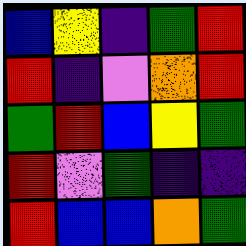[["blue", "yellow", "indigo", "green", "red"], ["red", "indigo", "violet", "orange", "red"], ["green", "red", "blue", "yellow", "green"], ["red", "violet", "green", "indigo", "indigo"], ["red", "blue", "blue", "orange", "green"]]